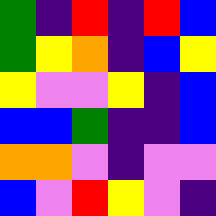[["green", "indigo", "red", "indigo", "red", "blue"], ["green", "yellow", "orange", "indigo", "blue", "yellow"], ["yellow", "violet", "violet", "yellow", "indigo", "blue"], ["blue", "blue", "green", "indigo", "indigo", "blue"], ["orange", "orange", "violet", "indigo", "violet", "violet"], ["blue", "violet", "red", "yellow", "violet", "indigo"]]